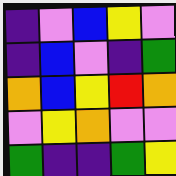[["indigo", "violet", "blue", "yellow", "violet"], ["indigo", "blue", "violet", "indigo", "green"], ["orange", "blue", "yellow", "red", "orange"], ["violet", "yellow", "orange", "violet", "violet"], ["green", "indigo", "indigo", "green", "yellow"]]